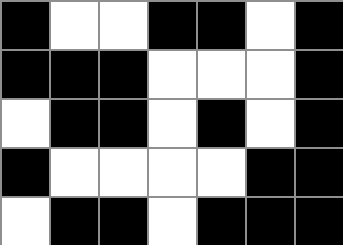[["black", "white", "white", "black", "black", "white", "black"], ["black", "black", "black", "white", "white", "white", "black"], ["white", "black", "black", "white", "black", "white", "black"], ["black", "white", "white", "white", "white", "black", "black"], ["white", "black", "black", "white", "black", "black", "black"]]